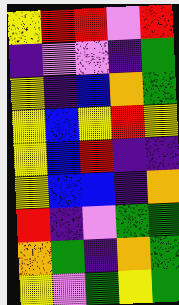[["yellow", "red", "red", "violet", "red"], ["indigo", "violet", "violet", "indigo", "green"], ["yellow", "indigo", "blue", "orange", "green"], ["yellow", "blue", "yellow", "red", "yellow"], ["yellow", "blue", "red", "indigo", "indigo"], ["yellow", "blue", "blue", "indigo", "orange"], ["red", "indigo", "violet", "green", "green"], ["orange", "green", "indigo", "orange", "green"], ["yellow", "violet", "green", "yellow", "green"]]